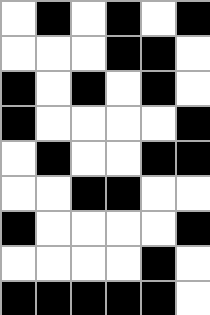[["white", "black", "white", "black", "white", "black"], ["white", "white", "white", "black", "black", "white"], ["black", "white", "black", "white", "black", "white"], ["black", "white", "white", "white", "white", "black"], ["white", "black", "white", "white", "black", "black"], ["white", "white", "black", "black", "white", "white"], ["black", "white", "white", "white", "white", "black"], ["white", "white", "white", "white", "black", "white"], ["black", "black", "black", "black", "black", "white"]]